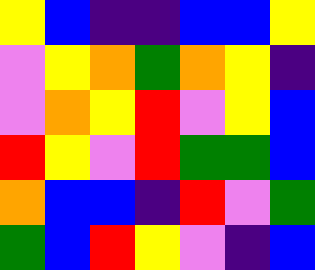[["yellow", "blue", "indigo", "indigo", "blue", "blue", "yellow"], ["violet", "yellow", "orange", "green", "orange", "yellow", "indigo"], ["violet", "orange", "yellow", "red", "violet", "yellow", "blue"], ["red", "yellow", "violet", "red", "green", "green", "blue"], ["orange", "blue", "blue", "indigo", "red", "violet", "green"], ["green", "blue", "red", "yellow", "violet", "indigo", "blue"]]